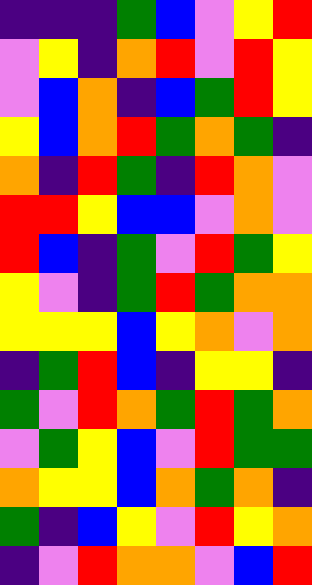[["indigo", "indigo", "indigo", "green", "blue", "violet", "yellow", "red"], ["violet", "yellow", "indigo", "orange", "red", "violet", "red", "yellow"], ["violet", "blue", "orange", "indigo", "blue", "green", "red", "yellow"], ["yellow", "blue", "orange", "red", "green", "orange", "green", "indigo"], ["orange", "indigo", "red", "green", "indigo", "red", "orange", "violet"], ["red", "red", "yellow", "blue", "blue", "violet", "orange", "violet"], ["red", "blue", "indigo", "green", "violet", "red", "green", "yellow"], ["yellow", "violet", "indigo", "green", "red", "green", "orange", "orange"], ["yellow", "yellow", "yellow", "blue", "yellow", "orange", "violet", "orange"], ["indigo", "green", "red", "blue", "indigo", "yellow", "yellow", "indigo"], ["green", "violet", "red", "orange", "green", "red", "green", "orange"], ["violet", "green", "yellow", "blue", "violet", "red", "green", "green"], ["orange", "yellow", "yellow", "blue", "orange", "green", "orange", "indigo"], ["green", "indigo", "blue", "yellow", "violet", "red", "yellow", "orange"], ["indigo", "violet", "red", "orange", "orange", "violet", "blue", "red"]]